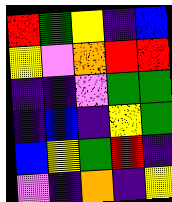[["red", "green", "yellow", "indigo", "blue"], ["yellow", "violet", "orange", "red", "red"], ["indigo", "indigo", "violet", "green", "green"], ["indigo", "blue", "indigo", "yellow", "green"], ["blue", "yellow", "green", "red", "indigo"], ["violet", "indigo", "orange", "indigo", "yellow"]]